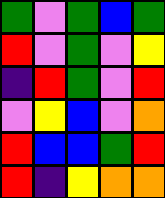[["green", "violet", "green", "blue", "green"], ["red", "violet", "green", "violet", "yellow"], ["indigo", "red", "green", "violet", "red"], ["violet", "yellow", "blue", "violet", "orange"], ["red", "blue", "blue", "green", "red"], ["red", "indigo", "yellow", "orange", "orange"]]